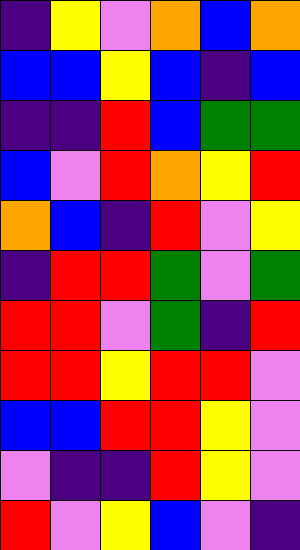[["indigo", "yellow", "violet", "orange", "blue", "orange"], ["blue", "blue", "yellow", "blue", "indigo", "blue"], ["indigo", "indigo", "red", "blue", "green", "green"], ["blue", "violet", "red", "orange", "yellow", "red"], ["orange", "blue", "indigo", "red", "violet", "yellow"], ["indigo", "red", "red", "green", "violet", "green"], ["red", "red", "violet", "green", "indigo", "red"], ["red", "red", "yellow", "red", "red", "violet"], ["blue", "blue", "red", "red", "yellow", "violet"], ["violet", "indigo", "indigo", "red", "yellow", "violet"], ["red", "violet", "yellow", "blue", "violet", "indigo"]]